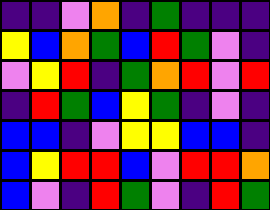[["indigo", "indigo", "violet", "orange", "indigo", "green", "indigo", "indigo", "indigo"], ["yellow", "blue", "orange", "green", "blue", "red", "green", "violet", "indigo"], ["violet", "yellow", "red", "indigo", "green", "orange", "red", "violet", "red"], ["indigo", "red", "green", "blue", "yellow", "green", "indigo", "violet", "indigo"], ["blue", "blue", "indigo", "violet", "yellow", "yellow", "blue", "blue", "indigo"], ["blue", "yellow", "red", "red", "blue", "violet", "red", "red", "orange"], ["blue", "violet", "indigo", "red", "green", "violet", "indigo", "red", "green"]]